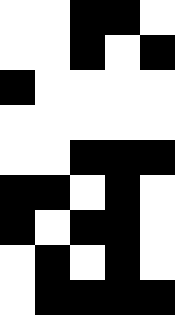[["white", "white", "black", "black", "white"], ["white", "white", "black", "white", "black"], ["black", "white", "white", "white", "white"], ["white", "white", "white", "white", "white"], ["white", "white", "black", "black", "black"], ["black", "black", "white", "black", "white"], ["black", "white", "black", "black", "white"], ["white", "black", "white", "black", "white"], ["white", "black", "black", "black", "black"]]